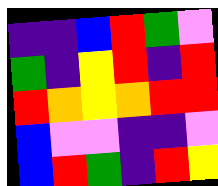[["indigo", "indigo", "blue", "red", "green", "violet"], ["green", "indigo", "yellow", "red", "indigo", "red"], ["red", "orange", "yellow", "orange", "red", "red"], ["blue", "violet", "violet", "indigo", "indigo", "violet"], ["blue", "red", "green", "indigo", "red", "yellow"]]